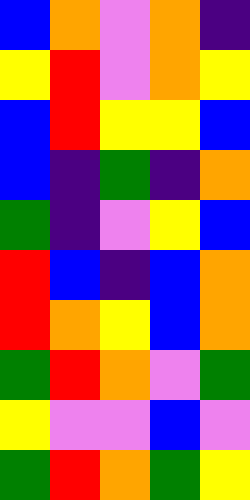[["blue", "orange", "violet", "orange", "indigo"], ["yellow", "red", "violet", "orange", "yellow"], ["blue", "red", "yellow", "yellow", "blue"], ["blue", "indigo", "green", "indigo", "orange"], ["green", "indigo", "violet", "yellow", "blue"], ["red", "blue", "indigo", "blue", "orange"], ["red", "orange", "yellow", "blue", "orange"], ["green", "red", "orange", "violet", "green"], ["yellow", "violet", "violet", "blue", "violet"], ["green", "red", "orange", "green", "yellow"]]